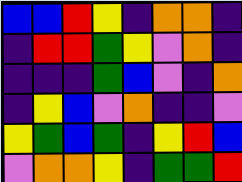[["blue", "blue", "red", "yellow", "indigo", "orange", "orange", "indigo"], ["indigo", "red", "red", "green", "yellow", "violet", "orange", "indigo"], ["indigo", "indigo", "indigo", "green", "blue", "violet", "indigo", "orange"], ["indigo", "yellow", "blue", "violet", "orange", "indigo", "indigo", "violet"], ["yellow", "green", "blue", "green", "indigo", "yellow", "red", "blue"], ["violet", "orange", "orange", "yellow", "indigo", "green", "green", "red"]]